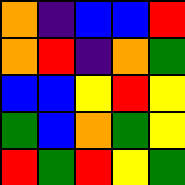[["orange", "indigo", "blue", "blue", "red"], ["orange", "red", "indigo", "orange", "green"], ["blue", "blue", "yellow", "red", "yellow"], ["green", "blue", "orange", "green", "yellow"], ["red", "green", "red", "yellow", "green"]]